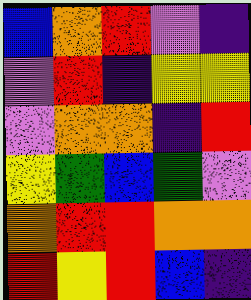[["blue", "orange", "red", "violet", "indigo"], ["violet", "red", "indigo", "yellow", "yellow"], ["violet", "orange", "orange", "indigo", "red"], ["yellow", "green", "blue", "green", "violet"], ["orange", "red", "red", "orange", "orange"], ["red", "yellow", "red", "blue", "indigo"]]